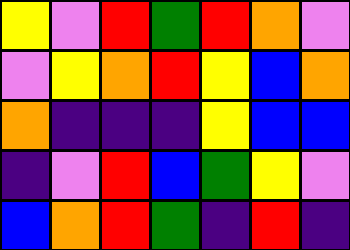[["yellow", "violet", "red", "green", "red", "orange", "violet"], ["violet", "yellow", "orange", "red", "yellow", "blue", "orange"], ["orange", "indigo", "indigo", "indigo", "yellow", "blue", "blue"], ["indigo", "violet", "red", "blue", "green", "yellow", "violet"], ["blue", "orange", "red", "green", "indigo", "red", "indigo"]]